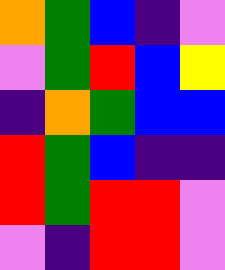[["orange", "green", "blue", "indigo", "violet"], ["violet", "green", "red", "blue", "yellow"], ["indigo", "orange", "green", "blue", "blue"], ["red", "green", "blue", "indigo", "indigo"], ["red", "green", "red", "red", "violet"], ["violet", "indigo", "red", "red", "violet"]]